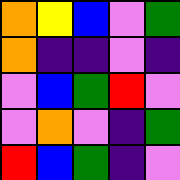[["orange", "yellow", "blue", "violet", "green"], ["orange", "indigo", "indigo", "violet", "indigo"], ["violet", "blue", "green", "red", "violet"], ["violet", "orange", "violet", "indigo", "green"], ["red", "blue", "green", "indigo", "violet"]]